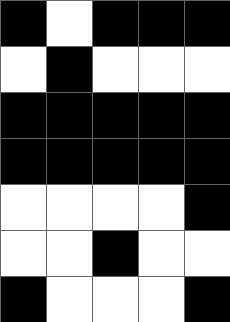[["black", "white", "black", "black", "black"], ["white", "black", "white", "white", "white"], ["black", "black", "black", "black", "black"], ["black", "black", "black", "black", "black"], ["white", "white", "white", "white", "black"], ["white", "white", "black", "white", "white"], ["black", "white", "white", "white", "black"]]